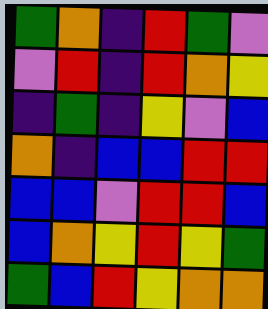[["green", "orange", "indigo", "red", "green", "violet"], ["violet", "red", "indigo", "red", "orange", "yellow"], ["indigo", "green", "indigo", "yellow", "violet", "blue"], ["orange", "indigo", "blue", "blue", "red", "red"], ["blue", "blue", "violet", "red", "red", "blue"], ["blue", "orange", "yellow", "red", "yellow", "green"], ["green", "blue", "red", "yellow", "orange", "orange"]]